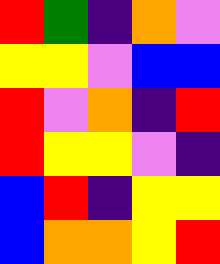[["red", "green", "indigo", "orange", "violet"], ["yellow", "yellow", "violet", "blue", "blue"], ["red", "violet", "orange", "indigo", "red"], ["red", "yellow", "yellow", "violet", "indigo"], ["blue", "red", "indigo", "yellow", "yellow"], ["blue", "orange", "orange", "yellow", "red"]]